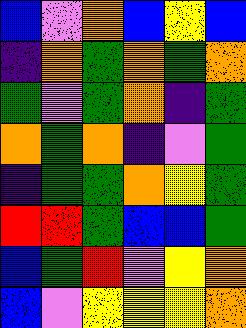[["blue", "violet", "orange", "blue", "yellow", "blue"], ["indigo", "orange", "green", "orange", "green", "orange"], ["green", "violet", "green", "orange", "indigo", "green"], ["orange", "green", "orange", "indigo", "violet", "green"], ["indigo", "green", "green", "orange", "yellow", "green"], ["red", "red", "green", "blue", "blue", "green"], ["blue", "green", "red", "violet", "yellow", "orange"], ["blue", "violet", "yellow", "yellow", "yellow", "orange"]]